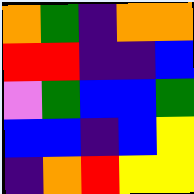[["orange", "green", "indigo", "orange", "orange"], ["red", "red", "indigo", "indigo", "blue"], ["violet", "green", "blue", "blue", "green"], ["blue", "blue", "indigo", "blue", "yellow"], ["indigo", "orange", "red", "yellow", "yellow"]]